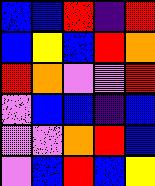[["blue", "blue", "red", "indigo", "red"], ["blue", "yellow", "blue", "red", "orange"], ["red", "orange", "violet", "violet", "red"], ["violet", "blue", "blue", "indigo", "blue"], ["violet", "violet", "orange", "red", "blue"], ["violet", "blue", "red", "blue", "yellow"]]